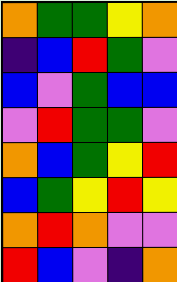[["orange", "green", "green", "yellow", "orange"], ["indigo", "blue", "red", "green", "violet"], ["blue", "violet", "green", "blue", "blue"], ["violet", "red", "green", "green", "violet"], ["orange", "blue", "green", "yellow", "red"], ["blue", "green", "yellow", "red", "yellow"], ["orange", "red", "orange", "violet", "violet"], ["red", "blue", "violet", "indigo", "orange"]]